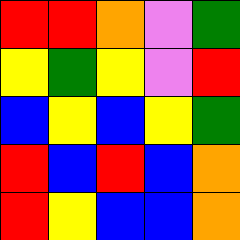[["red", "red", "orange", "violet", "green"], ["yellow", "green", "yellow", "violet", "red"], ["blue", "yellow", "blue", "yellow", "green"], ["red", "blue", "red", "blue", "orange"], ["red", "yellow", "blue", "blue", "orange"]]